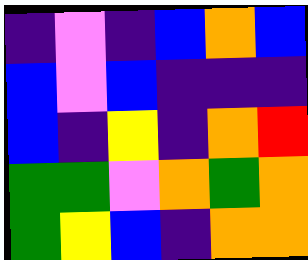[["indigo", "violet", "indigo", "blue", "orange", "blue"], ["blue", "violet", "blue", "indigo", "indigo", "indigo"], ["blue", "indigo", "yellow", "indigo", "orange", "red"], ["green", "green", "violet", "orange", "green", "orange"], ["green", "yellow", "blue", "indigo", "orange", "orange"]]